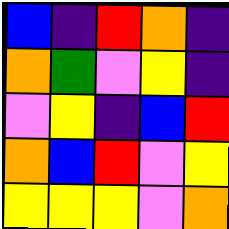[["blue", "indigo", "red", "orange", "indigo"], ["orange", "green", "violet", "yellow", "indigo"], ["violet", "yellow", "indigo", "blue", "red"], ["orange", "blue", "red", "violet", "yellow"], ["yellow", "yellow", "yellow", "violet", "orange"]]